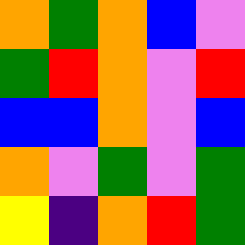[["orange", "green", "orange", "blue", "violet"], ["green", "red", "orange", "violet", "red"], ["blue", "blue", "orange", "violet", "blue"], ["orange", "violet", "green", "violet", "green"], ["yellow", "indigo", "orange", "red", "green"]]